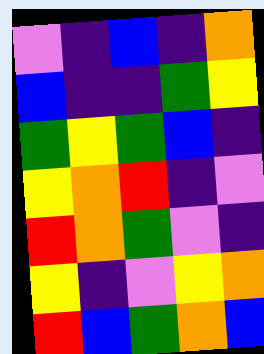[["violet", "indigo", "blue", "indigo", "orange"], ["blue", "indigo", "indigo", "green", "yellow"], ["green", "yellow", "green", "blue", "indigo"], ["yellow", "orange", "red", "indigo", "violet"], ["red", "orange", "green", "violet", "indigo"], ["yellow", "indigo", "violet", "yellow", "orange"], ["red", "blue", "green", "orange", "blue"]]